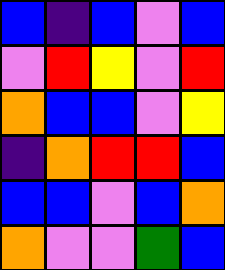[["blue", "indigo", "blue", "violet", "blue"], ["violet", "red", "yellow", "violet", "red"], ["orange", "blue", "blue", "violet", "yellow"], ["indigo", "orange", "red", "red", "blue"], ["blue", "blue", "violet", "blue", "orange"], ["orange", "violet", "violet", "green", "blue"]]